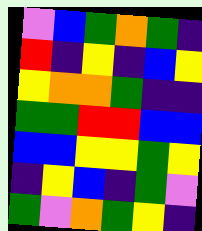[["violet", "blue", "green", "orange", "green", "indigo"], ["red", "indigo", "yellow", "indigo", "blue", "yellow"], ["yellow", "orange", "orange", "green", "indigo", "indigo"], ["green", "green", "red", "red", "blue", "blue"], ["blue", "blue", "yellow", "yellow", "green", "yellow"], ["indigo", "yellow", "blue", "indigo", "green", "violet"], ["green", "violet", "orange", "green", "yellow", "indigo"]]